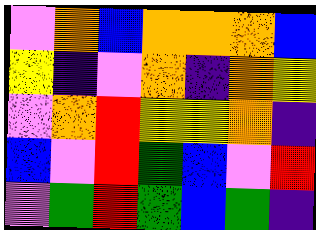[["violet", "orange", "blue", "orange", "orange", "orange", "blue"], ["yellow", "indigo", "violet", "orange", "indigo", "orange", "yellow"], ["violet", "orange", "red", "yellow", "yellow", "orange", "indigo"], ["blue", "violet", "red", "green", "blue", "violet", "red"], ["violet", "green", "red", "green", "blue", "green", "indigo"]]